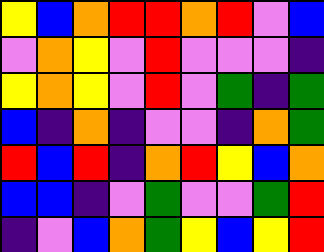[["yellow", "blue", "orange", "red", "red", "orange", "red", "violet", "blue"], ["violet", "orange", "yellow", "violet", "red", "violet", "violet", "violet", "indigo"], ["yellow", "orange", "yellow", "violet", "red", "violet", "green", "indigo", "green"], ["blue", "indigo", "orange", "indigo", "violet", "violet", "indigo", "orange", "green"], ["red", "blue", "red", "indigo", "orange", "red", "yellow", "blue", "orange"], ["blue", "blue", "indigo", "violet", "green", "violet", "violet", "green", "red"], ["indigo", "violet", "blue", "orange", "green", "yellow", "blue", "yellow", "red"]]